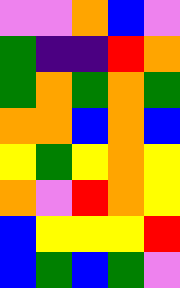[["violet", "violet", "orange", "blue", "violet"], ["green", "indigo", "indigo", "red", "orange"], ["green", "orange", "green", "orange", "green"], ["orange", "orange", "blue", "orange", "blue"], ["yellow", "green", "yellow", "orange", "yellow"], ["orange", "violet", "red", "orange", "yellow"], ["blue", "yellow", "yellow", "yellow", "red"], ["blue", "green", "blue", "green", "violet"]]